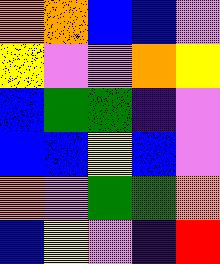[["orange", "orange", "blue", "blue", "violet"], ["yellow", "violet", "violet", "orange", "yellow"], ["blue", "green", "green", "indigo", "violet"], ["blue", "blue", "yellow", "blue", "violet"], ["orange", "violet", "green", "green", "orange"], ["blue", "yellow", "violet", "indigo", "red"]]